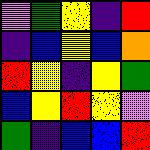[["violet", "green", "yellow", "indigo", "red"], ["indigo", "blue", "yellow", "blue", "orange"], ["red", "yellow", "indigo", "yellow", "green"], ["blue", "yellow", "red", "yellow", "violet"], ["green", "indigo", "blue", "blue", "red"]]